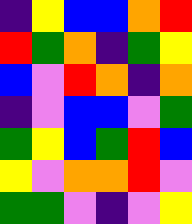[["indigo", "yellow", "blue", "blue", "orange", "red"], ["red", "green", "orange", "indigo", "green", "yellow"], ["blue", "violet", "red", "orange", "indigo", "orange"], ["indigo", "violet", "blue", "blue", "violet", "green"], ["green", "yellow", "blue", "green", "red", "blue"], ["yellow", "violet", "orange", "orange", "red", "violet"], ["green", "green", "violet", "indigo", "violet", "yellow"]]